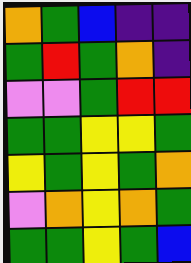[["orange", "green", "blue", "indigo", "indigo"], ["green", "red", "green", "orange", "indigo"], ["violet", "violet", "green", "red", "red"], ["green", "green", "yellow", "yellow", "green"], ["yellow", "green", "yellow", "green", "orange"], ["violet", "orange", "yellow", "orange", "green"], ["green", "green", "yellow", "green", "blue"]]